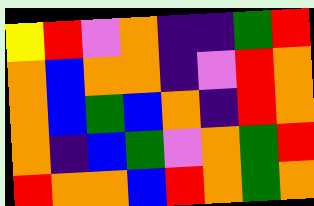[["yellow", "red", "violet", "orange", "indigo", "indigo", "green", "red"], ["orange", "blue", "orange", "orange", "indigo", "violet", "red", "orange"], ["orange", "blue", "green", "blue", "orange", "indigo", "red", "orange"], ["orange", "indigo", "blue", "green", "violet", "orange", "green", "red"], ["red", "orange", "orange", "blue", "red", "orange", "green", "orange"]]